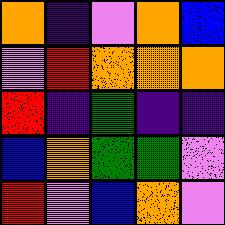[["orange", "indigo", "violet", "orange", "blue"], ["violet", "red", "orange", "orange", "orange"], ["red", "indigo", "green", "indigo", "indigo"], ["blue", "orange", "green", "green", "violet"], ["red", "violet", "blue", "orange", "violet"]]